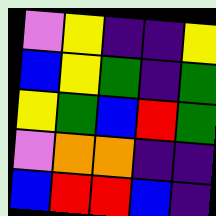[["violet", "yellow", "indigo", "indigo", "yellow"], ["blue", "yellow", "green", "indigo", "green"], ["yellow", "green", "blue", "red", "green"], ["violet", "orange", "orange", "indigo", "indigo"], ["blue", "red", "red", "blue", "indigo"]]